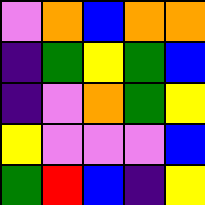[["violet", "orange", "blue", "orange", "orange"], ["indigo", "green", "yellow", "green", "blue"], ["indigo", "violet", "orange", "green", "yellow"], ["yellow", "violet", "violet", "violet", "blue"], ["green", "red", "blue", "indigo", "yellow"]]